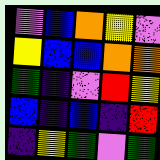[["violet", "blue", "orange", "yellow", "violet"], ["yellow", "blue", "blue", "orange", "orange"], ["green", "indigo", "violet", "red", "yellow"], ["blue", "indigo", "blue", "indigo", "red"], ["indigo", "yellow", "green", "violet", "green"]]